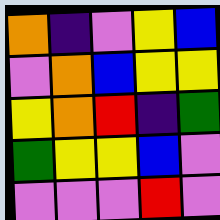[["orange", "indigo", "violet", "yellow", "blue"], ["violet", "orange", "blue", "yellow", "yellow"], ["yellow", "orange", "red", "indigo", "green"], ["green", "yellow", "yellow", "blue", "violet"], ["violet", "violet", "violet", "red", "violet"]]